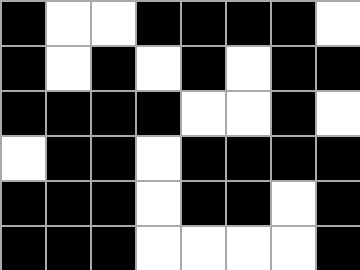[["black", "white", "white", "black", "black", "black", "black", "white"], ["black", "white", "black", "white", "black", "white", "black", "black"], ["black", "black", "black", "black", "white", "white", "black", "white"], ["white", "black", "black", "white", "black", "black", "black", "black"], ["black", "black", "black", "white", "black", "black", "white", "black"], ["black", "black", "black", "white", "white", "white", "white", "black"]]